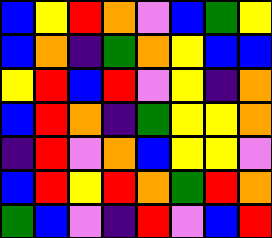[["blue", "yellow", "red", "orange", "violet", "blue", "green", "yellow"], ["blue", "orange", "indigo", "green", "orange", "yellow", "blue", "blue"], ["yellow", "red", "blue", "red", "violet", "yellow", "indigo", "orange"], ["blue", "red", "orange", "indigo", "green", "yellow", "yellow", "orange"], ["indigo", "red", "violet", "orange", "blue", "yellow", "yellow", "violet"], ["blue", "red", "yellow", "red", "orange", "green", "red", "orange"], ["green", "blue", "violet", "indigo", "red", "violet", "blue", "red"]]